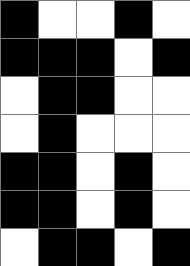[["black", "white", "white", "black", "white"], ["black", "black", "black", "white", "black"], ["white", "black", "black", "white", "white"], ["white", "black", "white", "white", "white"], ["black", "black", "white", "black", "white"], ["black", "black", "white", "black", "white"], ["white", "black", "black", "white", "black"]]